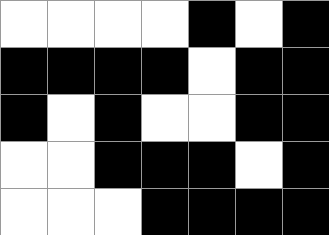[["white", "white", "white", "white", "black", "white", "black"], ["black", "black", "black", "black", "white", "black", "black"], ["black", "white", "black", "white", "white", "black", "black"], ["white", "white", "black", "black", "black", "white", "black"], ["white", "white", "white", "black", "black", "black", "black"]]